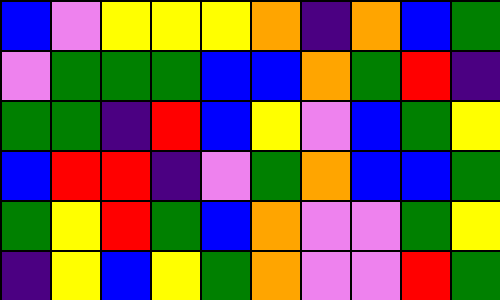[["blue", "violet", "yellow", "yellow", "yellow", "orange", "indigo", "orange", "blue", "green"], ["violet", "green", "green", "green", "blue", "blue", "orange", "green", "red", "indigo"], ["green", "green", "indigo", "red", "blue", "yellow", "violet", "blue", "green", "yellow"], ["blue", "red", "red", "indigo", "violet", "green", "orange", "blue", "blue", "green"], ["green", "yellow", "red", "green", "blue", "orange", "violet", "violet", "green", "yellow"], ["indigo", "yellow", "blue", "yellow", "green", "orange", "violet", "violet", "red", "green"]]